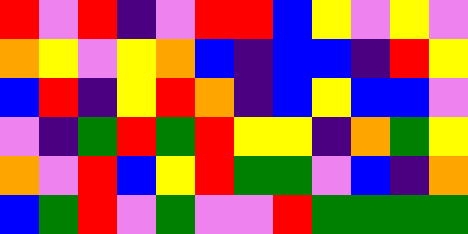[["red", "violet", "red", "indigo", "violet", "red", "red", "blue", "yellow", "violet", "yellow", "violet"], ["orange", "yellow", "violet", "yellow", "orange", "blue", "indigo", "blue", "blue", "indigo", "red", "yellow"], ["blue", "red", "indigo", "yellow", "red", "orange", "indigo", "blue", "yellow", "blue", "blue", "violet"], ["violet", "indigo", "green", "red", "green", "red", "yellow", "yellow", "indigo", "orange", "green", "yellow"], ["orange", "violet", "red", "blue", "yellow", "red", "green", "green", "violet", "blue", "indigo", "orange"], ["blue", "green", "red", "violet", "green", "violet", "violet", "red", "green", "green", "green", "green"]]